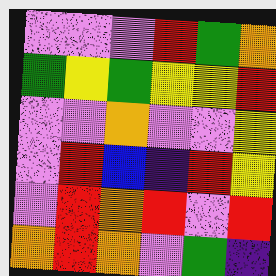[["violet", "violet", "violet", "red", "green", "orange"], ["green", "yellow", "green", "yellow", "yellow", "red"], ["violet", "violet", "orange", "violet", "violet", "yellow"], ["violet", "red", "blue", "indigo", "red", "yellow"], ["violet", "red", "orange", "red", "violet", "red"], ["orange", "red", "orange", "violet", "green", "indigo"]]